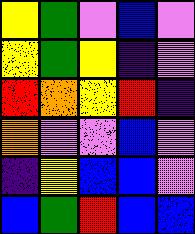[["yellow", "green", "violet", "blue", "violet"], ["yellow", "green", "yellow", "indigo", "violet"], ["red", "orange", "yellow", "red", "indigo"], ["orange", "violet", "violet", "blue", "violet"], ["indigo", "yellow", "blue", "blue", "violet"], ["blue", "green", "red", "blue", "blue"]]